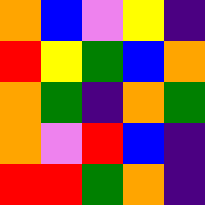[["orange", "blue", "violet", "yellow", "indigo"], ["red", "yellow", "green", "blue", "orange"], ["orange", "green", "indigo", "orange", "green"], ["orange", "violet", "red", "blue", "indigo"], ["red", "red", "green", "orange", "indigo"]]